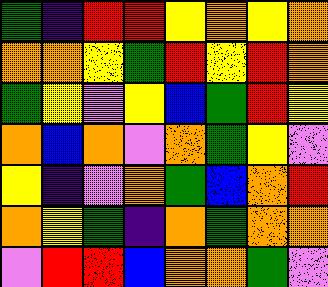[["green", "indigo", "red", "red", "yellow", "orange", "yellow", "orange"], ["orange", "orange", "yellow", "green", "red", "yellow", "red", "orange"], ["green", "yellow", "violet", "yellow", "blue", "green", "red", "yellow"], ["orange", "blue", "orange", "violet", "orange", "green", "yellow", "violet"], ["yellow", "indigo", "violet", "orange", "green", "blue", "orange", "red"], ["orange", "yellow", "green", "indigo", "orange", "green", "orange", "orange"], ["violet", "red", "red", "blue", "orange", "orange", "green", "violet"]]